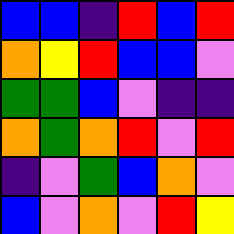[["blue", "blue", "indigo", "red", "blue", "red"], ["orange", "yellow", "red", "blue", "blue", "violet"], ["green", "green", "blue", "violet", "indigo", "indigo"], ["orange", "green", "orange", "red", "violet", "red"], ["indigo", "violet", "green", "blue", "orange", "violet"], ["blue", "violet", "orange", "violet", "red", "yellow"]]